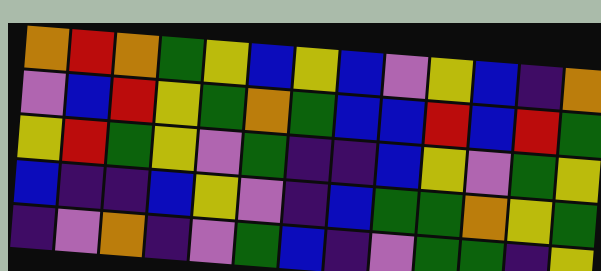[["orange", "red", "orange", "green", "yellow", "blue", "yellow", "blue", "violet", "yellow", "blue", "indigo", "orange"], ["violet", "blue", "red", "yellow", "green", "orange", "green", "blue", "blue", "red", "blue", "red", "green"], ["yellow", "red", "green", "yellow", "violet", "green", "indigo", "indigo", "blue", "yellow", "violet", "green", "yellow"], ["blue", "indigo", "indigo", "blue", "yellow", "violet", "indigo", "blue", "green", "green", "orange", "yellow", "green"], ["indigo", "violet", "orange", "indigo", "violet", "green", "blue", "indigo", "violet", "green", "green", "indigo", "yellow"]]